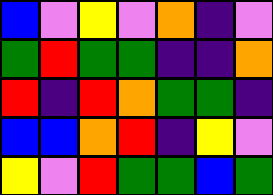[["blue", "violet", "yellow", "violet", "orange", "indigo", "violet"], ["green", "red", "green", "green", "indigo", "indigo", "orange"], ["red", "indigo", "red", "orange", "green", "green", "indigo"], ["blue", "blue", "orange", "red", "indigo", "yellow", "violet"], ["yellow", "violet", "red", "green", "green", "blue", "green"]]